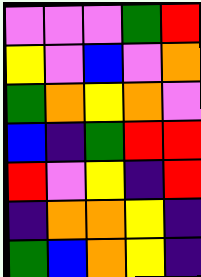[["violet", "violet", "violet", "green", "red"], ["yellow", "violet", "blue", "violet", "orange"], ["green", "orange", "yellow", "orange", "violet"], ["blue", "indigo", "green", "red", "red"], ["red", "violet", "yellow", "indigo", "red"], ["indigo", "orange", "orange", "yellow", "indigo"], ["green", "blue", "orange", "yellow", "indigo"]]